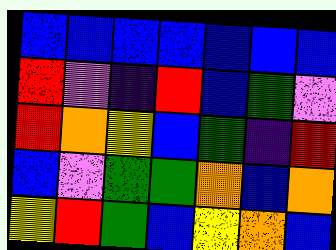[["blue", "blue", "blue", "blue", "blue", "blue", "blue"], ["red", "violet", "indigo", "red", "blue", "green", "violet"], ["red", "orange", "yellow", "blue", "green", "indigo", "red"], ["blue", "violet", "green", "green", "orange", "blue", "orange"], ["yellow", "red", "green", "blue", "yellow", "orange", "blue"]]